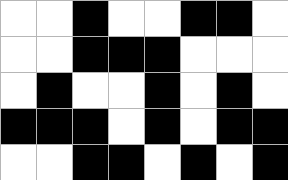[["white", "white", "black", "white", "white", "black", "black", "white"], ["white", "white", "black", "black", "black", "white", "white", "white"], ["white", "black", "white", "white", "black", "white", "black", "white"], ["black", "black", "black", "white", "black", "white", "black", "black"], ["white", "white", "black", "black", "white", "black", "white", "black"]]